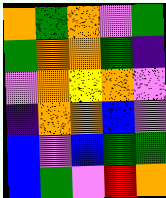[["orange", "green", "orange", "violet", "green"], ["green", "orange", "orange", "green", "indigo"], ["violet", "orange", "yellow", "orange", "violet"], ["indigo", "orange", "orange", "blue", "violet"], ["blue", "violet", "blue", "green", "green"], ["blue", "green", "violet", "red", "orange"]]